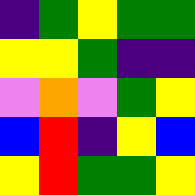[["indigo", "green", "yellow", "green", "green"], ["yellow", "yellow", "green", "indigo", "indigo"], ["violet", "orange", "violet", "green", "yellow"], ["blue", "red", "indigo", "yellow", "blue"], ["yellow", "red", "green", "green", "yellow"]]